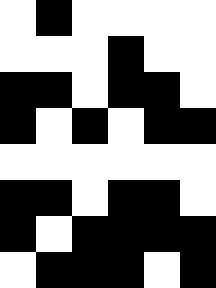[["white", "black", "white", "white", "white", "white"], ["white", "white", "white", "black", "white", "white"], ["black", "black", "white", "black", "black", "white"], ["black", "white", "black", "white", "black", "black"], ["white", "white", "white", "white", "white", "white"], ["black", "black", "white", "black", "black", "white"], ["black", "white", "black", "black", "black", "black"], ["white", "black", "black", "black", "white", "black"]]